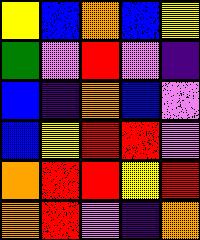[["yellow", "blue", "orange", "blue", "yellow"], ["green", "violet", "red", "violet", "indigo"], ["blue", "indigo", "orange", "blue", "violet"], ["blue", "yellow", "red", "red", "violet"], ["orange", "red", "red", "yellow", "red"], ["orange", "red", "violet", "indigo", "orange"]]